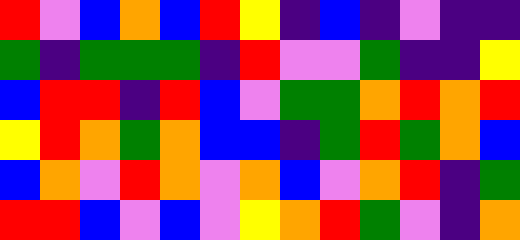[["red", "violet", "blue", "orange", "blue", "red", "yellow", "indigo", "blue", "indigo", "violet", "indigo", "indigo"], ["green", "indigo", "green", "green", "green", "indigo", "red", "violet", "violet", "green", "indigo", "indigo", "yellow"], ["blue", "red", "red", "indigo", "red", "blue", "violet", "green", "green", "orange", "red", "orange", "red"], ["yellow", "red", "orange", "green", "orange", "blue", "blue", "indigo", "green", "red", "green", "orange", "blue"], ["blue", "orange", "violet", "red", "orange", "violet", "orange", "blue", "violet", "orange", "red", "indigo", "green"], ["red", "red", "blue", "violet", "blue", "violet", "yellow", "orange", "red", "green", "violet", "indigo", "orange"]]